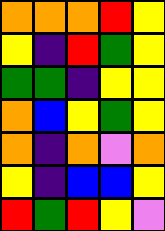[["orange", "orange", "orange", "red", "yellow"], ["yellow", "indigo", "red", "green", "yellow"], ["green", "green", "indigo", "yellow", "yellow"], ["orange", "blue", "yellow", "green", "yellow"], ["orange", "indigo", "orange", "violet", "orange"], ["yellow", "indigo", "blue", "blue", "yellow"], ["red", "green", "red", "yellow", "violet"]]